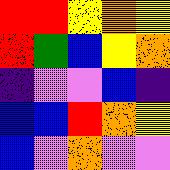[["red", "red", "yellow", "orange", "yellow"], ["red", "green", "blue", "yellow", "orange"], ["indigo", "violet", "violet", "blue", "indigo"], ["blue", "blue", "red", "orange", "yellow"], ["blue", "violet", "orange", "violet", "violet"]]